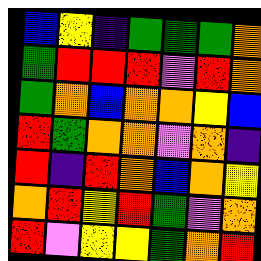[["blue", "yellow", "indigo", "green", "green", "green", "orange"], ["green", "red", "red", "red", "violet", "red", "orange"], ["green", "orange", "blue", "orange", "orange", "yellow", "blue"], ["red", "green", "orange", "orange", "violet", "orange", "indigo"], ["red", "indigo", "red", "orange", "blue", "orange", "yellow"], ["orange", "red", "yellow", "red", "green", "violet", "orange"], ["red", "violet", "yellow", "yellow", "green", "orange", "red"]]